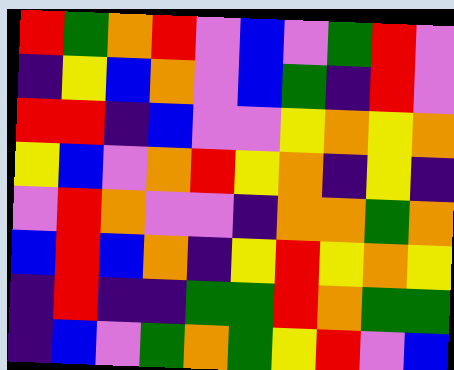[["red", "green", "orange", "red", "violet", "blue", "violet", "green", "red", "violet"], ["indigo", "yellow", "blue", "orange", "violet", "blue", "green", "indigo", "red", "violet"], ["red", "red", "indigo", "blue", "violet", "violet", "yellow", "orange", "yellow", "orange"], ["yellow", "blue", "violet", "orange", "red", "yellow", "orange", "indigo", "yellow", "indigo"], ["violet", "red", "orange", "violet", "violet", "indigo", "orange", "orange", "green", "orange"], ["blue", "red", "blue", "orange", "indigo", "yellow", "red", "yellow", "orange", "yellow"], ["indigo", "red", "indigo", "indigo", "green", "green", "red", "orange", "green", "green"], ["indigo", "blue", "violet", "green", "orange", "green", "yellow", "red", "violet", "blue"]]